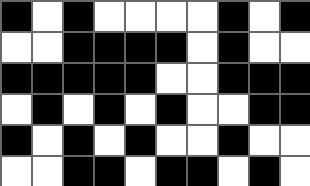[["black", "white", "black", "white", "white", "white", "white", "black", "white", "black"], ["white", "white", "black", "black", "black", "black", "white", "black", "white", "white"], ["black", "black", "black", "black", "black", "white", "white", "black", "black", "black"], ["white", "black", "white", "black", "white", "black", "white", "white", "black", "black"], ["black", "white", "black", "white", "black", "white", "white", "black", "white", "white"], ["white", "white", "black", "black", "white", "black", "black", "white", "black", "white"]]